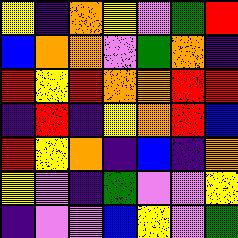[["yellow", "indigo", "orange", "yellow", "violet", "green", "red"], ["blue", "orange", "orange", "violet", "green", "orange", "indigo"], ["red", "yellow", "red", "orange", "orange", "red", "red"], ["indigo", "red", "indigo", "yellow", "orange", "red", "blue"], ["red", "yellow", "orange", "indigo", "blue", "indigo", "orange"], ["yellow", "violet", "indigo", "green", "violet", "violet", "yellow"], ["indigo", "violet", "violet", "blue", "yellow", "violet", "green"]]